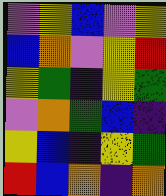[["violet", "yellow", "blue", "violet", "yellow"], ["blue", "orange", "violet", "yellow", "red"], ["yellow", "green", "indigo", "yellow", "green"], ["violet", "orange", "green", "blue", "indigo"], ["yellow", "blue", "indigo", "yellow", "green"], ["red", "blue", "orange", "indigo", "orange"]]